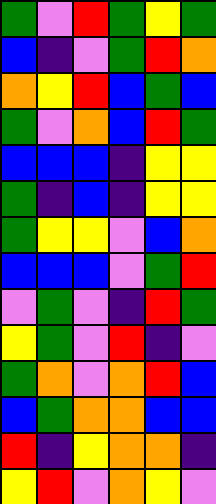[["green", "violet", "red", "green", "yellow", "green"], ["blue", "indigo", "violet", "green", "red", "orange"], ["orange", "yellow", "red", "blue", "green", "blue"], ["green", "violet", "orange", "blue", "red", "green"], ["blue", "blue", "blue", "indigo", "yellow", "yellow"], ["green", "indigo", "blue", "indigo", "yellow", "yellow"], ["green", "yellow", "yellow", "violet", "blue", "orange"], ["blue", "blue", "blue", "violet", "green", "red"], ["violet", "green", "violet", "indigo", "red", "green"], ["yellow", "green", "violet", "red", "indigo", "violet"], ["green", "orange", "violet", "orange", "red", "blue"], ["blue", "green", "orange", "orange", "blue", "blue"], ["red", "indigo", "yellow", "orange", "orange", "indigo"], ["yellow", "red", "violet", "orange", "yellow", "violet"]]